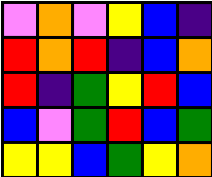[["violet", "orange", "violet", "yellow", "blue", "indigo"], ["red", "orange", "red", "indigo", "blue", "orange"], ["red", "indigo", "green", "yellow", "red", "blue"], ["blue", "violet", "green", "red", "blue", "green"], ["yellow", "yellow", "blue", "green", "yellow", "orange"]]